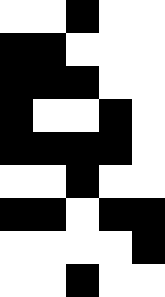[["white", "white", "black", "white", "white"], ["black", "black", "white", "white", "white"], ["black", "black", "black", "white", "white"], ["black", "white", "white", "black", "white"], ["black", "black", "black", "black", "white"], ["white", "white", "black", "white", "white"], ["black", "black", "white", "black", "black"], ["white", "white", "white", "white", "black"], ["white", "white", "black", "white", "white"]]